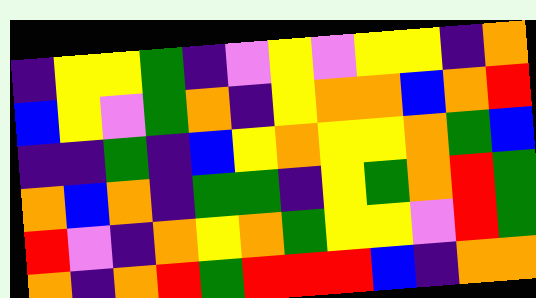[["indigo", "yellow", "yellow", "green", "indigo", "violet", "yellow", "violet", "yellow", "yellow", "indigo", "orange"], ["blue", "yellow", "violet", "green", "orange", "indigo", "yellow", "orange", "orange", "blue", "orange", "red"], ["indigo", "indigo", "green", "indigo", "blue", "yellow", "orange", "yellow", "yellow", "orange", "green", "blue"], ["orange", "blue", "orange", "indigo", "green", "green", "indigo", "yellow", "green", "orange", "red", "green"], ["red", "violet", "indigo", "orange", "yellow", "orange", "green", "yellow", "yellow", "violet", "red", "green"], ["orange", "indigo", "orange", "red", "green", "red", "red", "red", "blue", "indigo", "orange", "orange"]]